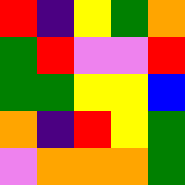[["red", "indigo", "yellow", "green", "orange"], ["green", "red", "violet", "violet", "red"], ["green", "green", "yellow", "yellow", "blue"], ["orange", "indigo", "red", "yellow", "green"], ["violet", "orange", "orange", "orange", "green"]]